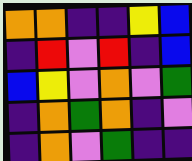[["orange", "orange", "indigo", "indigo", "yellow", "blue"], ["indigo", "red", "violet", "red", "indigo", "blue"], ["blue", "yellow", "violet", "orange", "violet", "green"], ["indigo", "orange", "green", "orange", "indigo", "violet"], ["indigo", "orange", "violet", "green", "indigo", "indigo"]]